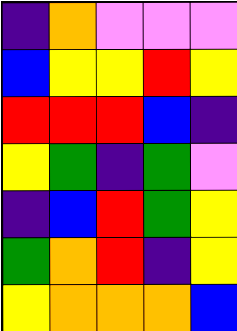[["indigo", "orange", "violet", "violet", "violet"], ["blue", "yellow", "yellow", "red", "yellow"], ["red", "red", "red", "blue", "indigo"], ["yellow", "green", "indigo", "green", "violet"], ["indigo", "blue", "red", "green", "yellow"], ["green", "orange", "red", "indigo", "yellow"], ["yellow", "orange", "orange", "orange", "blue"]]